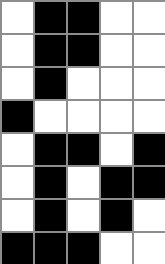[["white", "black", "black", "white", "white"], ["white", "black", "black", "white", "white"], ["white", "black", "white", "white", "white"], ["black", "white", "white", "white", "white"], ["white", "black", "black", "white", "black"], ["white", "black", "white", "black", "black"], ["white", "black", "white", "black", "white"], ["black", "black", "black", "white", "white"]]